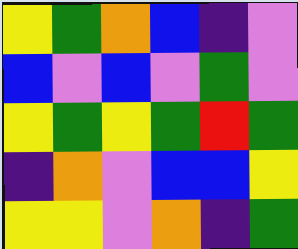[["yellow", "green", "orange", "blue", "indigo", "violet"], ["blue", "violet", "blue", "violet", "green", "violet"], ["yellow", "green", "yellow", "green", "red", "green"], ["indigo", "orange", "violet", "blue", "blue", "yellow"], ["yellow", "yellow", "violet", "orange", "indigo", "green"]]